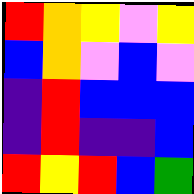[["red", "orange", "yellow", "violet", "yellow"], ["blue", "orange", "violet", "blue", "violet"], ["indigo", "red", "blue", "blue", "blue"], ["indigo", "red", "indigo", "indigo", "blue"], ["red", "yellow", "red", "blue", "green"]]